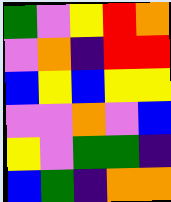[["green", "violet", "yellow", "red", "orange"], ["violet", "orange", "indigo", "red", "red"], ["blue", "yellow", "blue", "yellow", "yellow"], ["violet", "violet", "orange", "violet", "blue"], ["yellow", "violet", "green", "green", "indigo"], ["blue", "green", "indigo", "orange", "orange"]]